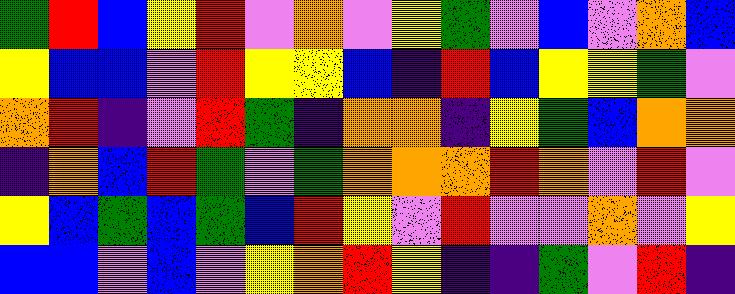[["green", "red", "blue", "yellow", "red", "violet", "orange", "violet", "yellow", "green", "violet", "blue", "violet", "orange", "blue"], ["yellow", "blue", "blue", "violet", "red", "yellow", "yellow", "blue", "indigo", "red", "blue", "yellow", "yellow", "green", "violet"], ["orange", "red", "indigo", "violet", "red", "green", "indigo", "orange", "orange", "indigo", "yellow", "green", "blue", "orange", "orange"], ["indigo", "orange", "blue", "red", "green", "violet", "green", "orange", "orange", "orange", "red", "orange", "violet", "red", "violet"], ["yellow", "blue", "green", "blue", "green", "blue", "red", "yellow", "violet", "red", "violet", "violet", "orange", "violet", "yellow"], ["blue", "blue", "violet", "blue", "violet", "yellow", "orange", "red", "yellow", "indigo", "indigo", "green", "violet", "red", "indigo"]]